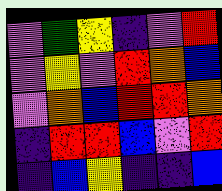[["violet", "green", "yellow", "indigo", "violet", "red"], ["violet", "yellow", "violet", "red", "orange", "blue"], ["violet", "orange", "blue", "red", "red", "orange"], ["indigo", "red", "red", "blue", "violet", "red"], ["indigo", "blue", "yellow", "indigo", "indigo", "blue"]]